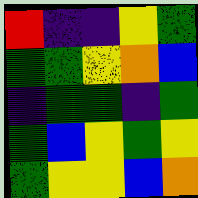[["red", "indigo", "indigo", "yellow", "green"], ["green", "green", "yellow", "orange", "blue"], ["indigo", "green", "green", "indigo", "green"], ["green", "blue", "yellow", "green", "yellow"], ["green", "yellow", "yellow", "blue", "orange"]]